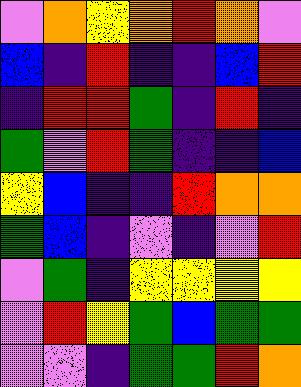[["violet", "orange", "yellow", "orange", "red", "orange", "violet"], ["blue", "indigo", "red", "indigo", "indigo", "blue", "red"], ["indigo", "red", "red", "green", "indigo", "red", "indigo"], ["green", "violet", "red", "green", "indigo", "indigo", "blue"], ["yellow", "blue", "indigo", "indigo", "red", "orange", "orange"], ["green", "blue", "indigo", "violet", "indigo", "violet", "red"], ["violet", "green", "indigo", "yellow", "yellow", "yellow", "yellow"], ["violet", "red", "yellow", "green", "blue", "green", "green"], ["violet", "violet", "indigo", "green", "green", "red", "orange"]]